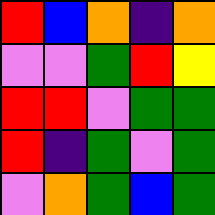[["red", "blue", "orange", "indigo", "orange"], ["violet", "violet", "green", "red", "yellow"], ["red", "red", "violet", "green", "green"], ["red", "indigo", "green", "violet", "green"], ["violet", "orange", "green", "blue", "green"]]